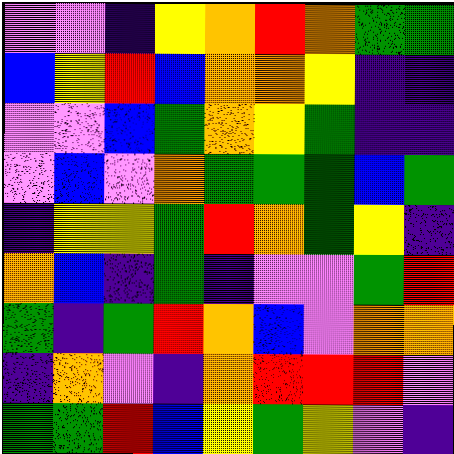[["violet", "violet", "indigo", "yellow", "orange", "red", "orange", "green", "green"], ["blue", "yellow", "red", "blue", "orange", "orange", "yellow", "indigo", "indigo"], ["violet", "violet", "blue", "green", "orange", "yellow", "green", "indigo", "indigo"], ["violet", "blue", "violet", "orange", "green", "green", "green", "blue", "green"], ["indigo", "yellow", "yellow", "green", "red", "orange", "green", "yellow", "indigo"], ["orange", "blue", "indigo", "green", "indigo", "violet", "violet", "green", "red"], ["green", "indigo", "green", "red", "orange", "blue", "violet", "orange", "orange"], ["indigo", "orange", "violet", "indigo", "orange", "red", "red", "red", "violet"], ["green", "green", "red", "blue", "yellow", "green", "yellow", "violet", "indigo"]]